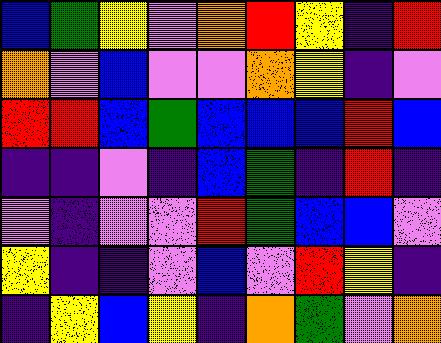[["blue", "green", "yellow", "violet", "orange", "red", "yellow", "indigo", "red"], ["orange", "violet", "blue", "violet", "violet", "orange", "yellow", "indigo", "violet"], ["red", "red", "blue", "green", "blue", "blue", "blue", "red", "blue"], ["indigo", "indigo", "violet", "indigo", "blue", "green", "indigo", "red", "indigo"], ["violet", "indigo", "violet", "violet", "red", "green", "blue", "blue", "violet"], ["yellow", "indigo", "indigo", "violet", "blue", "violet", "red", "yellow", "indigo"], ["indigo", "yellow", "blue", "yellow", "indigo", "orange", "green", "violet", "orange"]]